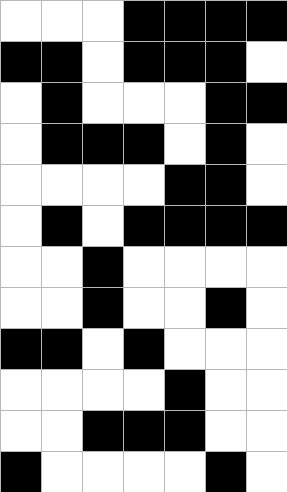[["white", "white", "white", "black", "black", "black", "black"], ["black", "black", "white", "black", "black", "black", "white"], ["white", "black", "white", "white", "white", "black", "black"], ["white", "black", "black", "black", "white", "black", "white"], ["white", "white", "white", "white", "black", "black", "white"], ["white", "black", "white", "black", "black", "black", "black"], ["white", "white", "black", "white", "white", "white", "white"], ["white", "white", "black", "white", "white", "black", "white"], ["black", "black", "white", "black", "white", "white", "white"], ["white", "white", "white", "white", "black", "white", "white"], ["white", "white", "black", "black", "black", "white", "white"], ["black", "white", "white", "white", "white", "black", "white"]]